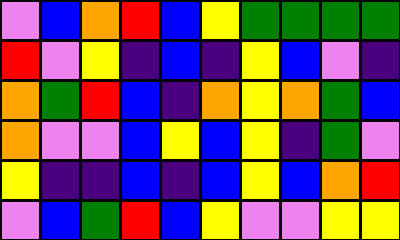[["violet", "blue", "orange", "red", "blue", "yellow", "green", "green", "green", "green"], ["red", "violet", "yellow", "indigo", "blue", "indigo", "yellow", "blue", "violet", "indigo"], ["orange", "green", "red", "blue", "indigo", "orange", "yellow", "orange", "green", "blue"], ["orange", "violet", "violet", "blue", "yellow", "blue", "yellow", "indigo", "green", "violet"], ["yellow", "indigo", "indigo", "blue", "indigo", "blue", "yellow", "blue", "orange", "red"], ["violet", "blue", "green", "red", "blue", "yellow", "violet", "violet", "yellow", "yellow"]]